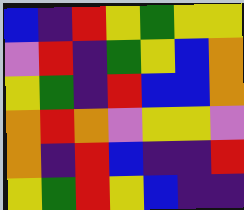[["blue", "indigo", "red", "yellow", "green", "yellow", "yellow"], ["violet", "red", "indigo", "green", "yellow", "blue", "orange"], ["yellow", "green", "indigo", "red", "blue", "blue", "orange"], ["orange", "red", "orange", "violet", "yellow", "yellow", "violet"], ["orange", "indigo", "red", "blue", "indigo", "indigo", "red"], ["yellow", "green", "red", "yellow", "blue", "indigo", "indigo"]]